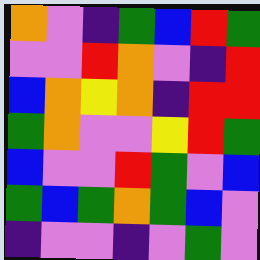[["orange", "violet", "indigo", "green", "blue", "red", "green"], ["violet", "violet", "red", "orange", "violet", "indigo", "red"], ["blue", "orange", "yellow", "orange", "indigo", "red", "red"], ["green", "orange", "violet", "violet", "yellow", "red", "green"], ["blue", "violet", "violet", "red", "green", "violet", "blue"], ["green", "blue", "green", "orange", "green", "blue", "violet"], ["indigo", "violet", "violet", "indigo", "violet", "green", "violet"]]